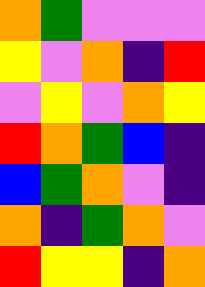[["orange", "green", "violet", "violet", "violet"], ["yellow", "violet", "orange", "indigo", "red"], ["violet", "yellow", "violet", "orange", "yellow"], ["red", "orange", "green", "blue", "indigo"], ["blue", "green", "orange", "violet", "indigo"], ["orange", "indigo", "green", "orange", "violet"], ["red", "yellow", "yellow", "indigo", "orange"]]